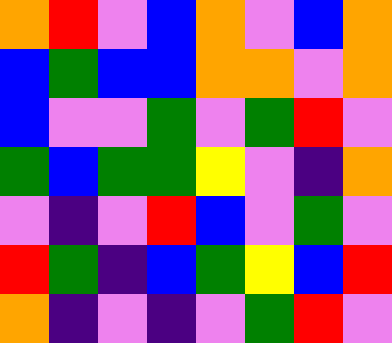[["orange", "red", "violet", "blue", "orange", "violet", "blue", "orange"], ["blue", "green", "blue", "blue", "orange", "orange", "violet", "orange"], ["blue", "violet", "violet", "green", "violet", "green", "red", "violet"], ["green", "blue", "green", "green", "yellow", "violet", "indigo", "orange"], ["violet", "indigo", "violet", "red", "blue", "violet", "green", "violet"], ["red", "green", "indigo", "blue", "green", "yellow", "blue", "red"], ["orange", "indigo", "violet", "indigo", "violet", "green", "red", "violet"]]